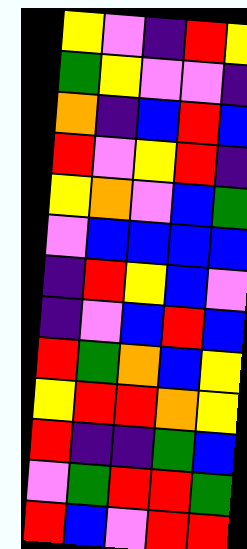[["yellow", "violet", "indigo", "red", "yellow"], ["green", "yellow", "violet", "violet", "indigo"], ["orange", "indigo", "blue", "red", "blue"], ["red", "violet", "yellow", "red", "indigo"], ["yellow", "orange", "violet", "blue", "green"], ["violet", "blue", "blue", "blue", "blue"], ["indigo", "red", "yellow", "blue", "violet"], ["indigo", "violet", "blue", "red", "blue"], ["red", "green", "orange", "blue", "yellow"], ["yellow", "red", "red", "orange", "yellow"], ["red", "indigo", "indigo", "green", "blue"], ["violet", "green", "red", "red", "green"], ["red", "blue", "violet", "red", "red"]]